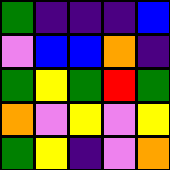[["green", "indigo", "indigo", "indigo", "blue"], ["violet", "blue", "blue", "orange", "indigo"], ["green", "yellow", "green", "red", "green"], ["orange", "violet", "yellow", "violet", "yellow"], ["green", "yellow", "indigo", "violet", "orange"]]